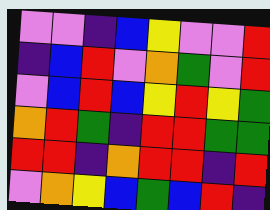[["violet", "violet", "indigo", "blue", "yellow", "violet", "violet", "red"], ["indigo", "blue", "red", "violet", "orange", "green", "violet", "red"], ["violet", "blue", "red", "blue", "yellow", "red", "yellow", "green"], ["orange", "red", "green", "indigo", "red", "red", "green", "green"], ["red", "red", "indigo", "orange", "red", "red", "indigo", "red"], ["violet", "orange", "yellow", "blue", "green", "blue", "red", "indigo"]]